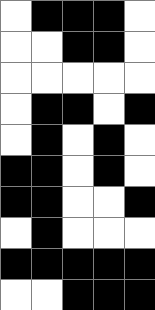[["white", "black", "black", "black", "white"], ["white", "white", "black", "black", "white"], ["white", "white", "white", "white", "white"], ["white", "black", "black", "white", "black"], ["white", "black", "white", "black", "white"], ["black", "black", "white", "black", "white"], ["black", "black", "white", "white", "black"], ["white", "black", "white", "white", "white"], ["black", "black", "black", "black", "black"], ["white", "white", "black", "black", "black"]]